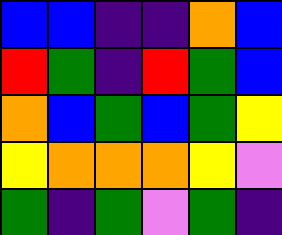[["blue", "blue", "indigo", "indigo", "orange", "blue"], ["red", "green", "indigo", "red", "green", "blue"], ["orange", "blue", "green", "blue", "green", "yellow"], ["yellow", "orange", "orange", "orange", "yellow", "violet"], ["green", "indigo", "green", "violet", "green", "indigo"]]